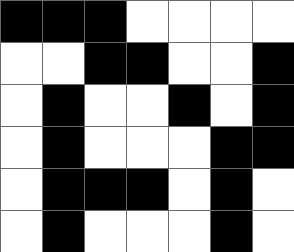[["black", "black", "black", "white", "white", "white", "white"], ["white", "white", "black", "black", "white", "white", "black"], ["white", "black", "white", "white", "black", "white", "black"], ["white", "black", "white", "white", "white", "black", "black"], ["white", "black", "black", "black", "white", "black", "white"], ["white", "black", "white", "white", "white", "black", "white"]]